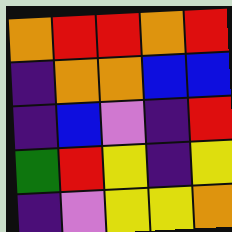[["orange", "red", "red", "orange", "red"], ["indigo", "orange", "orange", "blue", "blue"], ["indigo", "blue", "violet", "indigo", "red"], ["green", "red", "yellow", "indigo", "yellow"], ["indigo", "violet", "yellow", "yellow", "orange"]]